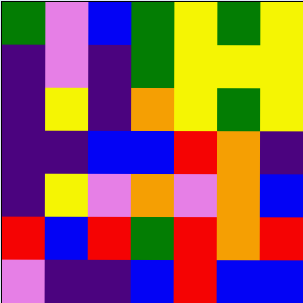[["green", "violet", "blue", "green", "yellow", "green", "yellow"], ["indigo", "violet", "indigo", "green", "yellow", "yellow", "yellow"], ["indigo", "yellow", "indigo", "orange", "yellow", "green", "yellow"], ["indigo", "indigo", "blue", "blue", "red", "orange", "indigo"], ["indigo", "yellow", "violet", "orange", "violet", "orange", "blue"], ["red", "blue", "red", "green", "red", "orange", "red"], ["violet", "indigo", "indigo", "blue", "red", "blue", "blue"]]